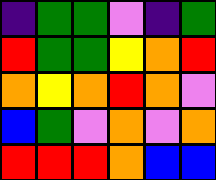[["indigo", "green", "green", "violet", "indigo", "green"], ["red", "green", "green", "yellow", "orange", "red"], ["orange", "yellow", "orange", "red", "orange", "violet"], ["blue", "green", "violet", "orange", "violet", "orange"], ["red", "red", "red", "orange", "blue", "blue"]]